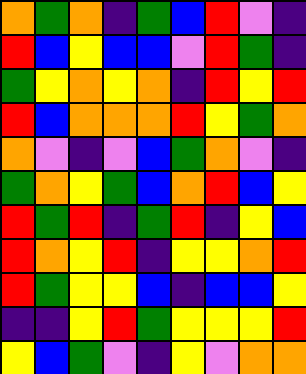[["orange", "green", "orange", "indigo", "green", "blue", "red", "violet", "indigo"], ["red", "blue", "yellow", "blue", "blue", "violet", "red", "green", "indigo"], ["green", "yellow", "orange", "yellow", "orange", "indigo", "red", "yellow", "red"], ["red", "blue", "orange", "orange", "orange", "red", "yellow", "green", "orange"], ["orange", "violet", "indigo", "violet", "blue", "green", "orange", "violet", "indigo"], ["green", "orange", "yellow", "green", "blue", "orange", "red", "blue", "yellow"], ["red", "green", "red", "indigo", "green", "red", "indigo", "yellow", "blue"], ["red", "orange", "yellow", "red", "indigo", "yellow", "yellow", "orange", "red"], ["red", "green", "yellow", "yellow", "blue", "indigo", "blue", "blue", "yellow"], ["indigo", "indigo", "yellow", "red", "green", "yellow", "yellow", "yellow", "red"], ["yellow", "blue", "green", "violet", "indigo", "yellow", "violet", "orange", "orange"]]